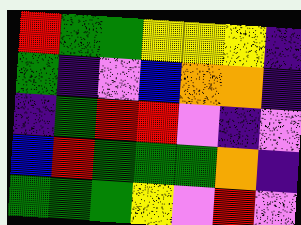[["red", "green", "green", "yellow", "yellow", "yellow", "indigo"], ["green", "indigo", "violet", "blue", "orange", "orange", "indigo"], ["indigo", "green", "red", "red", "violet", "indigo", "violet"], ["blue", "red", "green", "green", "green", "orange", "indigo"], ["green", "green", "green", "yellow", "violet", "red", "violet"]]